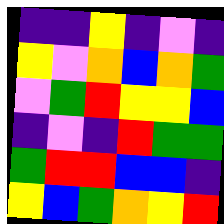[["indigo", "indigo", "yellow", "indigo", "violet", "indigo"], ["yellow", "violet", "orange", "blue", "orange", "green"], ["violet", "green", "red", "yellow", "yellow", "blue"], ["indigo", "violet", "indigo", "red", "green", "green"], ["green", "red", "red", "blue", "blue", "indigo"], ["yellow", "blue", "green", "orange", "yellow", "red"]]